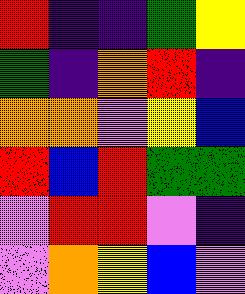[["red", "indigo", "indigo", "green", "yellow"], ["green", "indigo", "orange", "red", "indigo"], ["orange", "orange", "violet", "yellow", "blue"], ["red", "blue", "red", "green", "green"], ["violet", "red", "red", "violet", "indigo"], ["violet", "orange", "yellow", "blue", "violet"]]